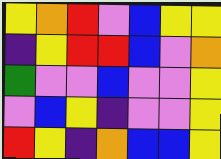[["yellow", "orange", "red", "violet", "blue", "yellow", "yellow"], ["indigo", "yellow", "red", "red", "blue", "violet", "orange"], ["green", "violet", "violet", "blue", "violet", "violet", "yellow"], ["violet", "blue", "yellow", "indigo", "violet", "violet", "yellow"], ["red", "yellow", "indigo", "orange", "blue", "blue", "yellow"]]